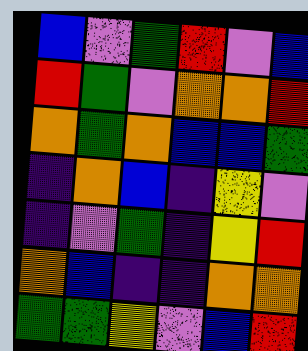[["blue", "violet", "green", "red", "violet", "blue"], ["red", "green", "violet", "orange", "orange", "red"], ["orange", "green", "orange", "blue", "blue", "green"], ["indigo", "orange", "blue", "indigo", "yellow", "violet"], ["indigo", "violet", "green", "indigo", "yellow", "red"], ["orange", "blue", "indigo", "indigo", "orange", "orange"], ["green", "green", "yellow", "violet", "blue", "red"]]